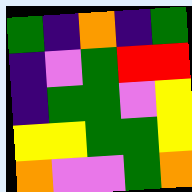[["green", "indigo", "orange", "indigo", "green"], ["indigo", "violet", "green", "red", "red"], ["indigo", "green", "green", "violet", "yellow"], ["yellow", "yellow", "green", "green", "yellow"], ["orange", "violet", "violet", "green", "orange"]]